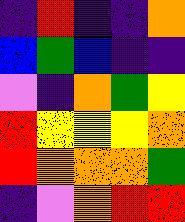[["indigo", "red", "indigo", "indigo", "orange"], ["blue", "green", "blue", "indigo", "indigo"], ["violet", "indigo", "orange", "green", "yellow"], ["red", "yellow", "yellow", "yellow", "orange"], ["red", "orange", "orange", "orange", "green"], ["indigo", "violet", "orange", "red", "red"]]